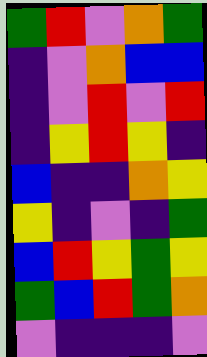[["green", "red", "violet", "orange", "green"], ["indigo", "violet", "orange", "blue", "blue"], ["indigo", "violet", "red", "violet", "red"], ["indigo", "yellow", "red", "yellow", "indigo"], ["blue", "indigo", "indigo", "orange", "yellow"], ["yellow", "indigo", "violet", "indigo", "green"], ["blue", "red", "yellow", "green", "yellow"], ["green", "blue", "red", "green", "orange"], ["violet", "indigo", "indigo", "indigo", "violet"]]